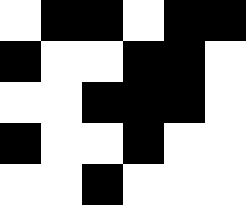[["white", "black", "black", "white", "black", "black"], ["black", "white", "white", "black", "black", "white"], ["white", "white", "black", "black", "black", "white"], ["black", "white", "white", "black", "white", "white"], ["white", "white", "black", "white", "white", "white"]]